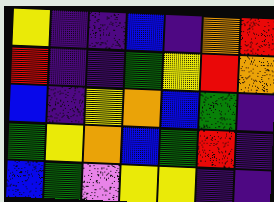[["yellow", "indigo", "indigo", "blue", "indigo", "orange", "red"], ["red", "indigo", "indigo", "green", "yellow", "red", "orange"], ["blue", "indigo", "yellow", "orange", "blue", "green", "indigo"], ["green", "yellow", "orange", "blue", "green", "red", "indigo"], ["blue", "green", "violet", "yellow", "yellow", "indigo", "indigo"]]